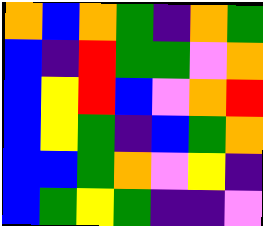[["orange", "blue", "orange", "green", "indigo", "orange", "green"], ["blue", "indigo", "red", "green", "green", "violet", "orange"], ["blue", "yellow", "red", "blue", "violet", "orange", "red"], ["blue", "yellow", "green", "indigo", "blue", "green", "orange"], ["blue", "blue", "green", "orange", "violet", "yellow", "indigo"], ["blue", "green", "yellow", "green", "indigo", "indigo", "violet"]]